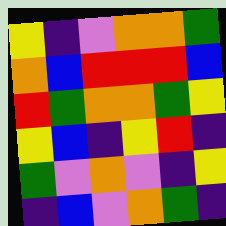[["yellow", "indigo", "violet", "orange", "orange", "green"], ["orange", "blue", "red", "red", "red", "blue"], ["red", "green", "orange", "orange", "green", "yellow"], ["yellow", "blue", "indigo", "yellow", "red", "indigo"], ["green", "violet", "orange", "violet", "indigo", "yellow"], ["indigo", "blue", "violet", "orange", "green", "indigo"]]